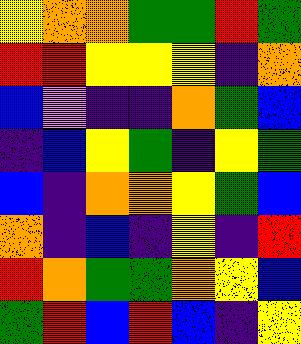[["yellow", "orange", "orange", "green", "green", "red", "green"], ["red", "red", "yellow", "yellow", "yellow", "indigo", "orange"], ["blue", "violet", "indigo", "indigo", "orange", "green", "blue"], ["indigo", "blue", "yellow", "green", "indigo", "yellow", "green"], ["blue", "indigo", "orange", "orange", "yellow", "green", "blue"], ["orange", "indigo", "blue", "indigo", "yellow", "indigo", "red"], ["red", "orange", "green", "green", "orange", "yellow", "blue"], ["green", "red", "blue", "red", "blue", "indigo", "yellow"]]